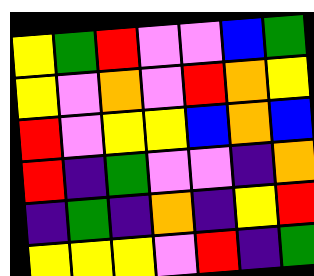[["yellow", "green", "red", "violet", "violet", "blue", "green"], ["yellow", "violet", "orange", "violet", "red", "orange", "yellow"], ["red", "violet", "yellow", "yellow", "blue", "orange", "blue"], ["red", "indigo", "green", "violet", "violet", "indigo", "orange"], ["indigo", "green", "indigo", "orange", "indigo", "yellow", "red"], ["yellow", "yellow", "yellow", "violet", "red", "indigo", "green"]]